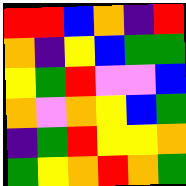[["red", "red", "blue", "orange", "indigo", "red"], ["orange", "indigo", "yellow", "blue", "green", "green"], ["yellow", "green", "red", "violet", "violet", "blue"], ["orange", "violet", "orange", "yellow", "blue", "green"], ["indigo", "green", "red", "yellow", "yellow", "orange"], ["green", "yellow", "orange", "red", "orange", "green"]]